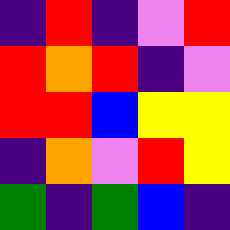[["indigo", "red", "indigo", "violet", "red"], ["red", "orange", "red", "indigo", "violet"], ["red", "red", "blue", "yellow", "yellow"], ["indigo", "orange", "violet", "red", "yellow"], ["green", "indigo", "green", "blue", "indigo"]]